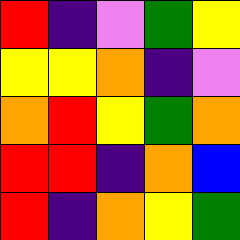[["red", "indigo", "violet", "green", "yellow"], ["yellow", "yellow", "orange", "indigo", "violet"], ["orange", "red", "yellow", "green", "orange"], ["red", "red", "indigo", "orange", "blue"], ["red", "indigo", "orange", "yellow", "green"]]